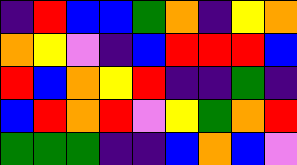[["indigo", "red", "blue", "blue", "green", "orange", "indigo", "yellow", "orange"], ["orange", "yellow", "violet", "indigo", "blue", "red", "red", "red", "blue"], ["red", "blue", "orange", "yellow", "red", "indigo", "indigo", "green", "indigo"], ["blue", "red", "orange", "red", "violet", "yellow", "green", "orange", "red"], ["green", "green", "green", "indigo", "indigo", "blue", "orange", "blue", "violet"]]